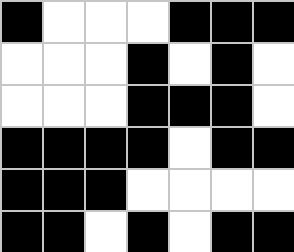[["black", "white", "white", "white", "black", "black", "black"], ["white", "white", "white", "black", "white", "black", "white"], ["white", "white", "white", "black", "black", "black", "white"], ["black", "black", "black", "black", "white", "black", "black"], ["black", "black", "black", "white", "white", "white", "white"], ["black", "black", "white", "black", "white", "black", "black"]]